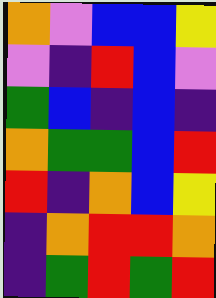[["orange", "violet", "blue", "blue", "yellow"], ["violet", "indigo", "red", "blue", "violet"], ["green", "blue", "indigo", "blue", "indigo"], ["orange", "green", "green", "blue", "red"], ["red", "indigo", "orange", "blue", "yellow"], ["indigo", "orange", "red", "red", "orange"], ["indigo", "green", "red", "green", "red"]]